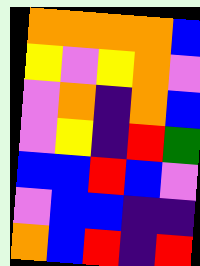[["orange", "orange", "orange", "orange", "blue"], ["yellow", "violet", "yellow", "orange", "violet"], ["violet", "orange", "indigo", "orange", "blue"], ["violet", "yellow", "indigo", "red", "green"], ["blue", "blue", "red", "blue", "violet"], ["violet", "blue", "blue", "indigo", "indigo"], ["orange", "blue", "red", "indigo", "red"]]